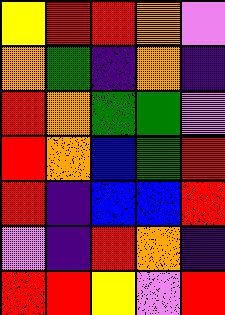[["yellow", "red", "red", "orange", "violet"], ["orange", "green", "indigo", "orange", "indigo"], ["red", "orange", "green", "green", "violet"], ["red", "orange", "blue", "green", "red"], ["red", "indigo", "blue", "blue", "red"], ["violet", "indigo", "red", "orange", "indigo"], ["red", "red", "yellow", "violet", "red"]]